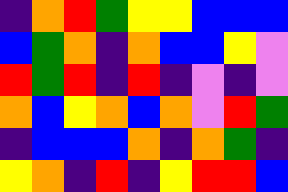[["indigo", "orange", "red", "green", "yellow", "yellow", "blue", "blue", "blue"], ["blue", "green", "orange", "indigo", "orange", "blue", "blue", "yellow", "violet"], ["red", "green", "red", "indigo", "red", "indigo", "violet", "indigo", "violet"], ["orange", "blue", "yellow", "orange", "blue", "orange", "violet", "red", "green"], ["indigo", "blue", "blue", "blue", "orange", "indigo", "orange", "green", "indigo"], ["yellow", "orange", "indigo", "red", "indigo", "yellow", "red", "red", "blue"]]